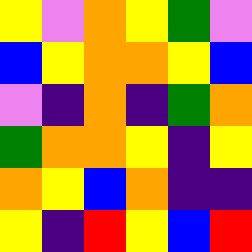[["yellow", "violet", "orange", "yellow", "green", "violet"], ["blue", "yellow", "orange", "orange", "yellow", "blue"], ["violet", "indigo", "orange", "indigo", "green", "orange"], ["green", "orange", "orange", "yellow", "indigo", "yellow"], ["orange", "yellow", "blue", "orange", "indigo", "indigo"], ["yellow", "indigo", "red", "yellow", "blue", "red"]]